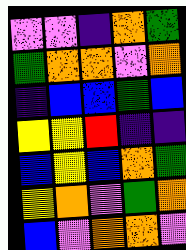[["violet", "violet", "indigo", "orange", "green"], ["green", "orange", "orange", "violet", "orange"], ["indigo", "blue", "blue", "green", "blue"], ["yellow", "yellow", "red", "indigo", "indigo"], ["blue", "yellow", "blue", "orange", "green"], ["yellow", "orange", "violet", "green", "orange"], ["blue", "violet", "orange", "orange", "violet"]]